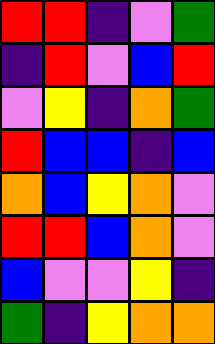[["red", "red", "indigo", "violet", "green"], ["indigo", "red", "violet", "blue", "red"], ["violet", "yellow", "indigo", "orange", "green"], ["red", "blue", "blue", "indigo", "blue"], ["orange", "blue", "yellow", "orange", "violet"], ["red", "red", "blue", "orange", "violet"], ["blue", "violet", "violet", "yellow", "indigo"], ["green", "indigo", "yellow", "orange", "orange"]]